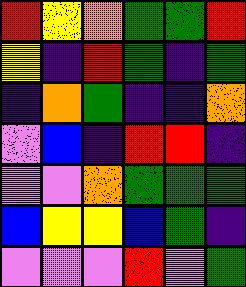[["red", "yellow", "orange", "green", "green", "red"], ["yellow", "indigo", "red", "green", "indigo", "green"], ["indigo", "orange", "green", "indigo", "indigo", "orange"], ["violet", "blue", "indigo", "red", "red", "indigo"], ["violet", "violet", "orange", "green", "green", "green"], ["blue", "yellow", "yellow", "blue", "green", "indigo"], ["violet", "violet", "violet", "red", "violet", "green"]]